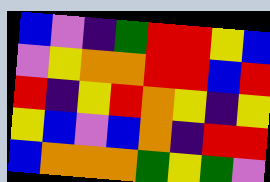[["blue", "violet", "indigo", "green", "red", "red", "yellow", "blue"], ["violet", "yellow", "orange", "orange", "red", "red", "blue", "red"], ["red", "indigo", "yellow", "red", "orange", "yellow", "indigo", "yellow"], ["yellow", "blue", "violet", "blue", "orange", "indigo", "red", "red"], ["blue", "orange", "orange", "orange", "green", "yellow", "green", "violet"]]